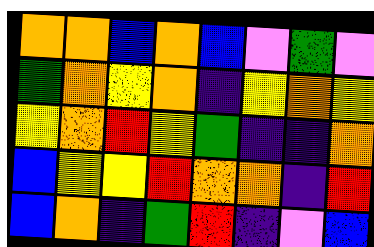[["orange", "orange", "blue", "orange", "blue", "violet", "green", "violet"], ["green", "orange", "yellow", "orange", "indigo", "yellow", "orange", "yellow"], ["yellow", "orange", "red", "yellow", "green", "indigo", "indigo", "orange"], ["blue", "yellow", "yellow", "red", "orange", "orange", "indigo", "red"], ["blue", "orange", "indigo", "green", "red", "indigo", "violet", "blue"]]